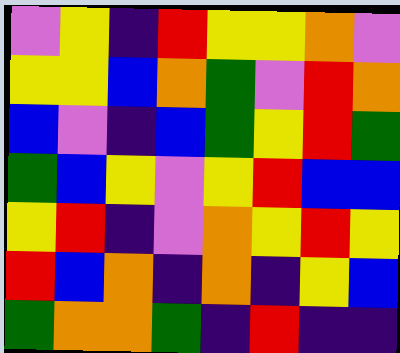[["violet", "yellow", "indigo", "red", "yellow", "yellow", "orange", "violet"], ["yellow", "yellow", "blue", "orange", "green", "violet", "red", "orange"], ["blue", "violet", "indigo", "blue", "green", "yellow", "red", "green"], ["green", "blue", "yellow", "violet", "yellow", "red", "blue", "blue"], ["yellow", "red", "indigo", "violet", "orange", "yellow", "red", "yellow"], ["red", "blue", "orange", "indigo", "orange", "indigo", "yellow", "blue"], ["green", "orange", "orange", "green", "indigo", "red", "indigo", "indigo"]]